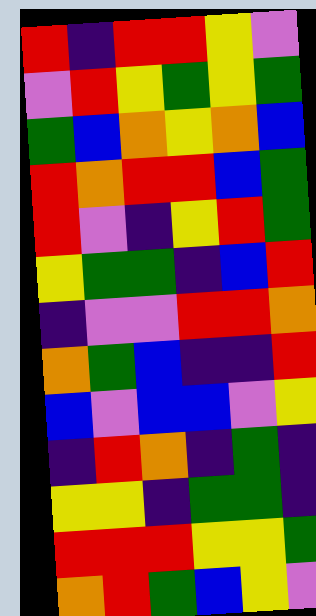[["red", "indigo", "red", "red", "yellow", "violet"], ["violet", "red", "yellow", "green", "yellow", "green"], ["green", "blue", "orange", "yellow", "orange", "blue"], ["red", "orange", "red", "red", "blue", "green"], ["red", "violet", "indigo", "yellow", "red", "green"], ["yellow", "green", "green", "indigo", "blue", "red"], ["indigo", "violet", "violet", "red", "red", "orange"], ["orange", "green", "blue", "indigo", "indigo", "red"], ["blue", "violet", "blue", "blue", "violet", "yellow"], ["indigo", "red", "orange", "indigo", "green", "indigo"], ["yellow", "yellow", "indigo", "green", "green", "indigo"], ["red", "red", "red", "yellow", "yellow", "green"], ["orange", "red", "green", "blue", "yellow", "violet"]]